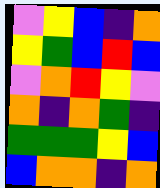[["violet", "yellow", "blue", "indigo", "orange"], ["yellow", "green", "blue", "red", "blue"], ["violet", "orange", "red", "yellow", "violet"], ["orange", "indigo", "orange", "green", "indigo"], ["green", "green", "green", "yellow", "blue"], ["blue", "orange", "orange", "indigo", "orange"]]